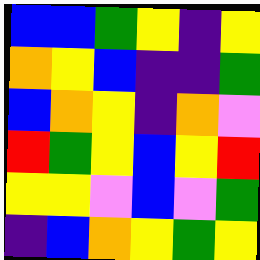[["blue", "blue", "green", "yellow", "indigo", "yellow"], ["orange", "yellow", "blue", "indigo", "indigo", "green"], ["blue", "orange", "yellow", "indigo", "orange", "violet"], ["red", "green", "yellow", "blue", "yellow", "red"], ["yellow", "yellow", "violet", "blue", "violet", "green"], ["indigo", "blue", "orange", "yellow", "green", "yellow"]]